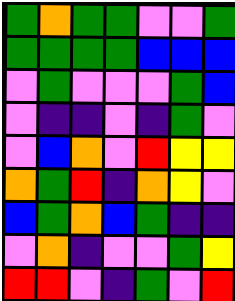[["green", "orange", "green", "green", "violet", "violet", "green"], ["green", "green", "green", "green", "blue", "blue", "blue"], ["violet", "green", "violet", "violet", "violet", "green", "blue"], ["violet", "indigo", "indigo", "violet", "indigo", "green", "violet"], ["violet", "blue", "orange", "violet", "red", "yellow", "yellow"], ["orange", "green", "red", "indigo", "orange", "yellow", "violet"], ["blue", "green", "orange", "blue", "green", "indigo", "indigo"], ["violet", "orange", "indigo", "violet", "violet", "green", "yellow"], ["red", "red", "violet", "indigo", "green", "violet", "red"]]